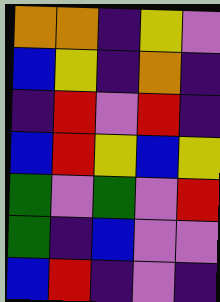[["orange", "orange", "indigo", "yellow", "violet"], ["blue", "yellow", "indigo", "orange", "indigo"], ["indigo", "red", "violet", "red", "indigo"], ["blue", "red", "yellow", "blue", "yellow"], ["green", "violet", "green", "violet", "red"], ["green", "indigo", "blue", "violet", "violet"], ["blue", "red", "indigo", "violet", "indigo"]]